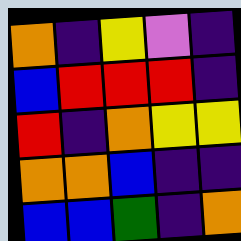[["orange", "indigo", "yellow", "violet", "indigo"], ["blue", "red", "red", "red", "indigo"], ["red", "indigo", "orange", "yellow", "yellow"], ["orange", "orange", "blue", "indigo", "indigo"], ["blue", "blue", "green", "indigo", "orange"]]